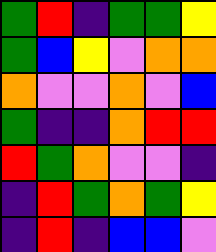[["green", "red", "indigo", "green", "green", "yellow"], ["green", "blue", "yellow", "violet", "orange", "orange"], ["orange", "violet", "violet", "orange", "violet", "blue"], ["green", "indigo", "indigo", "orange", "red", "red"], ["red", "green", "orange", "violet", "violet", "indigo"], ["indigo", "red", "green", "orange", "green", "yellow"], ["indigo", "red", "indigo", "blue", "blue", "violet"]]